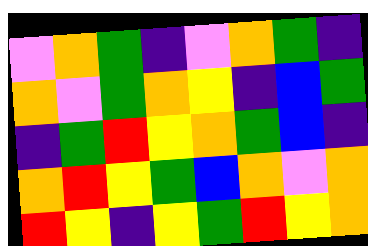[["violet", "orange", "green", "indigo", "violet", "orange", "green", "indigo"], ["orange", "violet", "green", "orange", "yellow", "indigo", "blue", "green"], ["indigo", "green", "red", "yellow", "orange", "green", "blue", "indigo"], ["orange", "red", "yellow", "green", "blue", "orange", "violet", "orange"], ["red", "yellow", "indigo", "yellow", "green", "red", "yellow", "orange"]]